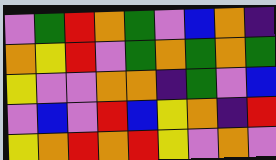[["violet", "green", "red", "orange", "green", "violet", "blue", "orange", "indigo"], ["orange", "yellow", "red", "violet", "green", "orange", "green", "orange", "green"], ["yellow", "violet", "violet", "orange", "orange", "indigo", "green", "violet", "blue"], ["violet", "blue", "violet", "red", "blue", "yellow", "orange", "indigo", "red"], ["yellow", "orange", "red", "orange", "red", "yellow", "violet", "orange", "violet"]]